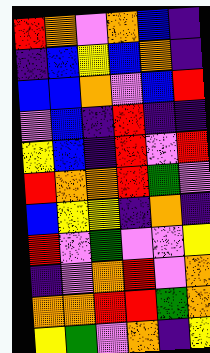[["red", "orange", "violet", "orange", "blue", "indigo"], ["indigo", "blue", "yellow", "blue", "orange", "indigo"], ["blue", "blue", "orange", "violet", "blue", "red"], ["violet", "blue", "indigo", "red", "indigo", "indigo"], ["yellow", "blue", "indigo", "red", "violet", "red"], ["red", "orange", "orange", "red", "green", "violet"], ["blue", "yellow", "yellow", "indigo", "orange", "indigo"], ["red", "violet", "green", "violet", "violet", "yellow"], ["indigo", "violet", "orange", "red", "violet", "orange"], ["orange", "orange", "red", "red", "green", "orange"], ["yellow", "green", "violet", "orange", "indigo", "yellow"]]